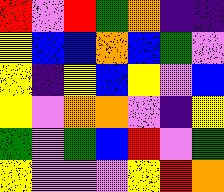[["red", "violet", "red", "green", "orange", "indigo", "indigo"], ["yellow", "blue", "blue", "orange", "blue", "green", "violet"], ["yellow", "indigo", "yellow", "blue", "yellow", "violet", "blue"], ["yellow", "violet", "orange", "orange", "violet", "indigo", "yellow"], ["green", "violet", "green", "blue", "red", "violet", "green"], ["yellow", "violet", "violet", "violet", "yellow", "red", "orange"]]